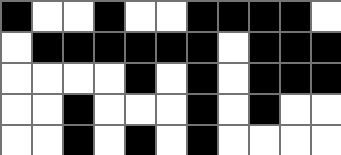[["black", "white", "white", "black", "white", "white", "black", "black", "black", "black", "white"], ["white", "black", "black", "black", "black", "black", "black", "white", "black", "black", "black"], ["white", "white", "white", "white", "black", "white", "black", "white", "black", "black", "black"], ["white", "white", "black", "white", "white", "white", "black", "white", "black", "white", "white"], ["white", "white", "black", "white", "black", "white", "black", "white", "white", "white", "white"]]